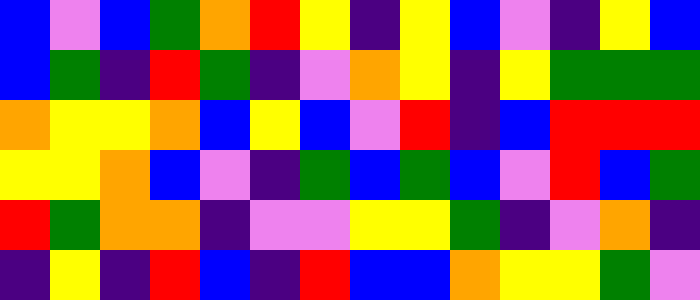[["blue", "violet", "blue", "green", "orange", "red", "yellow", "indigo", "yellow", "blue", "violet", "indigo", "yellow", "blue"], ["blue", "green", "indigo", "red", "green", "indigo", "violet", "orange", "yellow", "indigo", "yellow", "green", "green", "green"], ["orange", "yellow", "yellow", "orange", "blue", "yellow", "blue", "violet", "red", "indigo", "blue", "red", "red", "red"], ["yellow", "yellow", "orange", "blue", "violet", "indigo", "green", "blue", "green", "blue", "violet", "red", "blue", "green"], ["red", "green", "orange", "orange", "indigo", "violet", "violet", "yellow", "yellow", "green", "indigo", "violet", "orange", "indigo"], ["indigo", "yellow", "indigo", "red", "blue", "indigo", "red", "blue", "blue", "orange", "yellow", "yellow", "green", "violet"]]